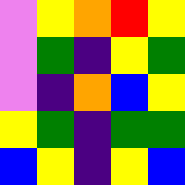[["violet", "yellow", "orange", "red", "yellow"], ["violet", "green", "indigo", "yellow", "green"], ["violet", "indigo", "orange", "blue", "yellow"], ["yellow", "green", "indigo", "green", "green"], ["blue", "yellow", "indigo", "yellow", "blue"]]